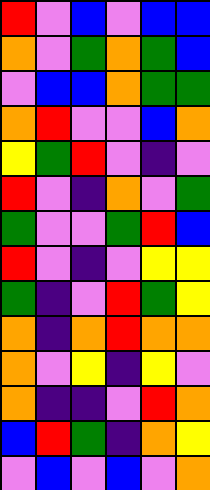[["red", "violet", "blue", "violet", "blue", "blue"], ["orange", "violet", "green", "orange", "green", "blue"], ["violet", "blue", "blue", "orange", "green", "green"], ["orange", "red", "violet", "violet", "blue", "orange"], ["yellow", "green", "red", "violet", "indigo", "violet"], ["red", "violet", "indigo", "orange", "violet", "green"], ["green", "violet", "violet", "green", "red", "blue"], ["red", "violet", "indigo", "violet", "yellow", "yellow"], ["green", "indigo", "violet", "red", "green", "yellow"], ["orange", "indigo", "orange", "red", "orange", "orange"], ["orange", "violet", "yellow", "indigo", "yellow", "violet"], ["orange", "indigo", "indigo", "violet", "red", "orange"], ["blue", "red", "green", "indigo", "orange", "yellow"], ["violet", "blue", "violet", "blue", "violet", "orange"]]